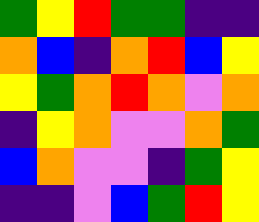[["green", "yellow", "red", "green", "green", "indigo", "indigo"], ["orange", "blue", "indigo", "orange", "red", "blue", "yellow"], ["yellow", "green", "orange", "red", "orange", "violet", "orange"], ["indigo", "yellow", "orange", "violet", "violet", "orange", "green"], ["blue", "orange", "violet", "violet", "indigo", "green", "yellow"], ["indigo", "indigo", "violet", "blue", "green", "red", "yellow"]]